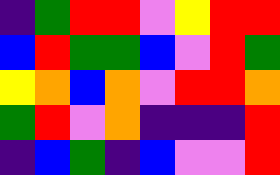[["indigo", "green", "red", "red", "violet", "yellow", "red", "red"], ["blue", "red", "green", "green", "blue", "violet", "red", "green"], ["yellow", "orange", "blue", "orange", "violet", "red", "red", "orange"], ["green", "red", "violet", "orange", "indigo", "indigo", "indigo", "red"], ["indigo", "blue", "green", "indigo", "blue", "violet", "violet", "red"]]